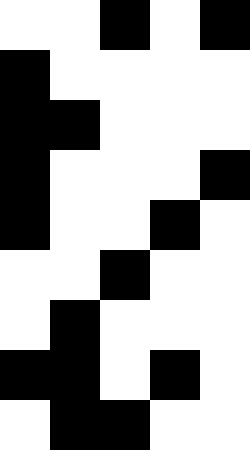[["white", "white", "black", "white", "black"], ["black", "white", "white", "white", "white"], ["black", "black", "white", "white", "white"], ["black", "white", "white", "white", "black"], ["black", "white", "white", "black", "white"], ["white", "white", "black", "white", "white"], ["white", "black", "white", "white", "white"], ["black", "black", "white", "black", "white"], ["white", "black", "black", "white", "white"]]